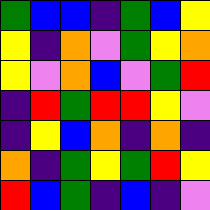[["green", "blue", "blue", "indigo", "green", "blue", "yellow"], ["yellow", "indigo", "orange", "violet", "green", "yellow", "orange"], ["yellow", "violet", "orange", "blue", "violet", "green", "red"], ["indigo", "red", "green", "red", "red", "yellow", "violet"], ["indigo", "yellow", "blue", "orange", "indigo", "orange", "indigo"], ["orange", "indigo", "green", "yellow", "green", "red", "yellow"], ["red", "blue", "green", "indigo", "blue", "indigo", "violet"]]